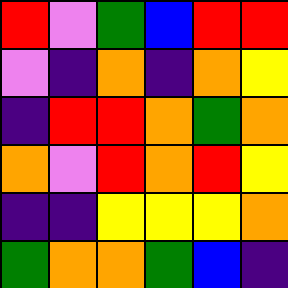[["red", "violet", "green", "blue", "red", "red"], ["violet", "indigo", "orange", "indigo", "orange", "yellow"], ["indigo", "red", "red", "orange", "green", "orange"], ["orange", "violet", "red", "orange", "red", "yellow"], ["indigo", "indigo", "yellow", "yellow", "yellow", "orange"], ["green", "orange", "orange", "green", "blue", "indigo"]]